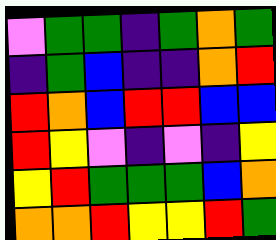[["violet", "green", "green", "indigo", "green", "orange", "green"], ["indigo", "green", "blue", "indigo", "indigo", "orange", "red"], ["red", "orange", "blue", "red", "red", "blue", "blue"], ["red", "yellow", "violet", "indigo", "violet", "indigo", "yellow"], ["yellow", "red", "green", "green", "green", "blue", "orange"], ["orange", "orange", "red", "yellow", "yellow", "red", "green"]]